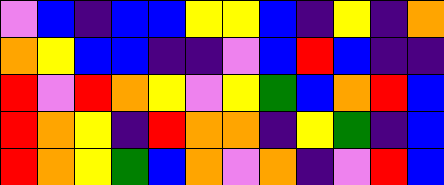[["violet", "blue", "indigo", "blue", "blue", "yellow", "yellow", "blue", "indigo", "yellow", "indigo", "orange"], ["orange", "yellow", "blue", "blue", "indigo", "indigo", "violet", "blue", "red", "blue", "indigo", "indigo"], ["red", "violet", "red", "orange", "yellow", "violet", "yellow", "green", "blue", "orange", "red", "blue"], ["red", "orange", "yellow", "indigo", "red", "orange", "orange", "indigo", "yellow", "green", "indigo", "blue"], ["red", "orange", "yellow", "green", "blue", "orange", "violet", "orange", "indigo", "violet", "red", "blue"]]